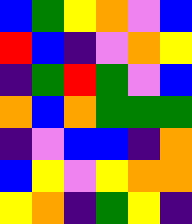[["blue", "green", "yellow", "orange", "violet", "blue"], ["red", "blue", "indigo", "violet", "orange", "yellow"], ["indigo", "green", "red", "green", "violet", "blue"], ["orange", "blue", "orange", "green", "green", "green"], ["indigo", "violet", "blue", "blue", "indigo", "orange"], ["blue", "yellow", "violet", "yellow", "orange", "orange"], ["yellow", "orange", "indigo", "green", "yellow", "indigo"]]